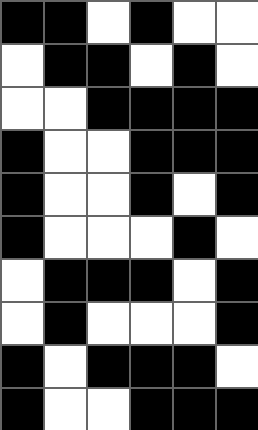[["black", "black", "white", "black", "white", "white"], ["white", "black", "black", "white", "black", "white"], ["white", "white", "black", "black", "black", "black"], ["black", "white", "white", "black", "black", "black"], ["black", "white", "white", "black", "white", "black"], ["black", "white", "white", "white", "black", "white"], ["white", "black", "black", "black", "white", "black"], ["white", "black", "white", "white", "white", "black"], ["black", "white", "black", "black", "black", "white"], ["black", "white", "white", "black", "black", "black"]]